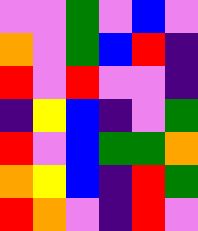[["violet", "violet", "green", "violet", "blue", "violet"], ["orange", "violet", "green", "blue", "red", "indigo"], ["red", "violet", "red", "violet", "violet", "indigo"], ["indigo", "yellow", "blue", "indigo", "violet", "green"], ["red", "violet", "blue", "green", "green", "orange"], ["orange", "yellow", "blue", "indigo", "red", "green"], ["red", "orange", "violet", "indigo", "red", "violet"]]